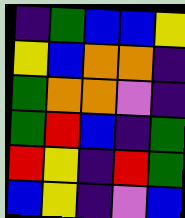[["indigo", "green", "blue", "blue", "yellow"], ["yellow", "blue", "orange", "orange", "indigo"], ["green", "orange", "orange", "violet", "indigo"], ["green", "red", "blue", "indigo", "green"], ["red", "yellow", "indigo", "red", "green"], ["blue", "yellow", "indigo", "violet", "blue"]]